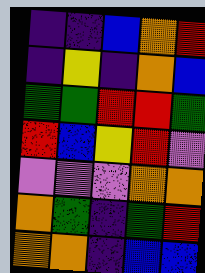[["indigo", "indigo", "blue", "orange", "red"], ["indigo", "yellow", "indigo", "orange", "blue"], ["green", "green", "red", "red", "green"], ["red", "blue", "yellow", "red", "violet"], ["violet", "violet", "violet", "orange", "orange"], ["orange", "green", "indigo", "green", "red"], ["orange", "orange", "indigo", "blue", "blue"]]